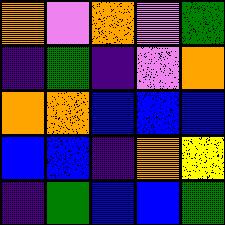[["orange", "violet", "orange", "violet", "green"], ["indigo", "green", "indigo", "violet", "orange"], ["orange", "orange", "blue", "blue", "blue"], ["blue", "blue", "indigo", "orange", "yellow"], ["indigo", "green", "blue", "blue", "green"]]